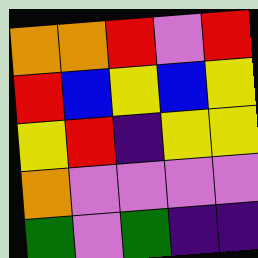[["orange", "orange", "red", "violet", "red"], ["red", "blue", "yellow", "blue", "yellow"], ["yellow", "red", "indigo", "yellow", "yellow"], ["orange", "violet", "violet", "violet", "violet"], ["green", "violet", "green", "indigo", "indigo"]]